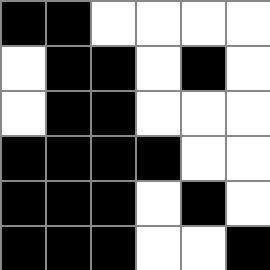[["black", "black", "white", "white", "white", "white"], ["white", "black", "black", "white", "black", "white"], ["white", "black", "black", "white", "white", "white"], ["black", "black", "black", "black", "white", "white"], ["black", "black", "black", "white", "black", "white"], ["black", "black", "black", "white", "white", "black"]]